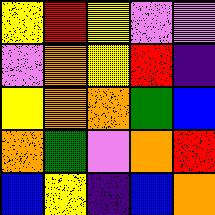[["yellow", "red", "yellow", "violet", "violet"], ["violet", "orange", "yellow", "red", "indigo"], ["yellow", "orange", "orange", "green", "blue"], ["orange", "green", "violet", "orange", "red"], ["blue", "yellow", "indigo", "blue", "orange"]]